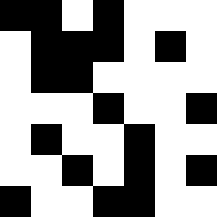[["black", "black", "white", "black", "white", "white", "white"], ["white", "black", "black", "black", "white", "black", "white"], ["white", "black", "black", "white", "white", "white", "white"], ["white", "white", "white", "black", "white", "white", "black"], ["white", "black", "white", "white", "black", "white", "white"], ["white", "white", "black", "white", "black", "white", "black"], ["black", "white", "white", "black", "black", "white", "white"]]